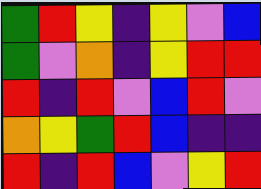[["green", "red", "yellow", "indigo", "yellow", "violet", "blue"], ["green", "violet", "orange", "indigo", "yellow", "red", "red"], ["red", "indigo", "red", "violet", "blue", "red", "violet"], ["orange", "yellow", "green", "red", "blue", "indigo", "indigo"], ["red", "indigo", "red", "blue", "violet", "yellow", "red"]]